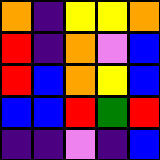[["orange", "indigo", "yellow", "yellow", "orange"], ["red", "indigo", "orange", "violet", "blue"], ["red", "blue", "orange", "yellow", "blue"], ["blue", "blue", "red", "green", "red"], ["indigo", "indigo", "violet", "indigo", "blue"]]